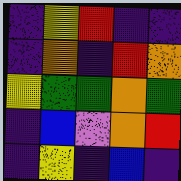[["indigo", "yellow", "red", "indigo", "indigo"], ["indigo", "orange", "indigo", "red", "orange"], ["yellow", "green", "green", "orange", "green"], ["indigo", "blue", "violet", "orange", "red"], ["indigo", "yellow", "indigo", "blue", "indigo"]]